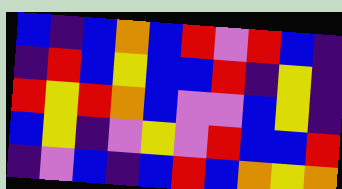[["blue", "indigo", "blue", "orange", "blue", "red", "violet", "red", "blue", "indigo"], ["indigo", "red", "blue", "yellow", "blue", "blue", "red", "indigo", "yellow", "indigo"], ["red", "yellow", "red", "orange", "blue", "violet", "violet", "blue", "yellow", "indigo"], ["blue", "yellow", "indigo", "violet", "yellow", "violet", "red", "blue", "blue", "red"], ["indigo", "violet", "blue", "indigo", "blue", "red", "blue", "orange", "yellow", "orange"]]